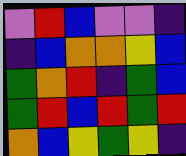[["violet", "red", "blue", "violet", "violet", "indigo"], ["indigo", "blue", "orange", "orange", "yellow", "blue"], ["green", "orange", "red", "indigo", "green", "blue"], ["green", "red", "blue", "red", "green", "red"], ["orange", "blue", "yellow", "green", "yellow", "indigo"]]